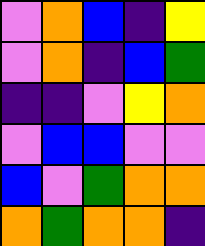[["violet", "orange", "blue", "indigo", "yellow"], ["violet", "orange", "indigo", "blue", "green"], ["indigo", "indigo", "violet", "yellow", "orange"], ["violet", "blue", "blue", "violet", "violet"], ["blue", "violet", "green", "orange", "orange"], ["orange", "green", "orange", "orange", "indigo"]]